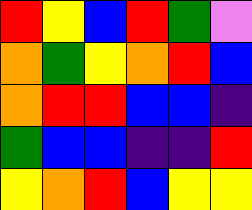[["red", "yellow", "blue", "red", "green", "violet"], ["orange", "green", "yellow", "orange", "red", "blue"], ["orange", "red", "red", "blue", "blue", "indigo"], ["green", "blue", "blue", "indigo", "indigo", "red"], ["yellow", "orange", "red", "blue", "yellow", "yellow"]]